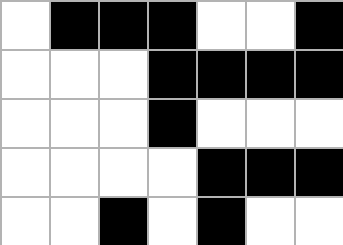[["white", "black", "black", "black", "white", "white", "black"], ["white", "white", "white", "black", "black", "black", "black"], ["white", "white", "white", "black", "white", "white", "white"], ["white", "white", "white", "white", "black", "black", "black"], ["white", "white", "black", "white", "black", "white", "white"]]